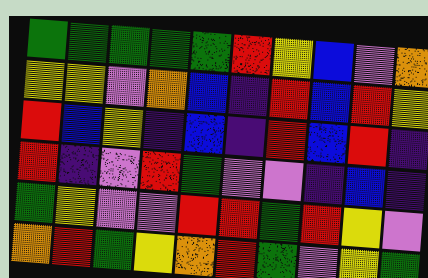[["green", "green", "green", "green", "green", "red", "yellow", "blue", "violet", "orange"], ["yellow", "yellow", "violet", "orange", "blue", "indigo", "red", "blue", "red", "yellow"], ["red", "blue", "yellow", "indigo", "blue", "indigo", "red", "blue", "red", "indigo"], ["red", "indigo", "violet", "red", "green", "violet", "violet", "indigo", "blue", "indigo"], ["green", "yellow", "violet", "violet", "red", "red", "green", "red", "yellow", "violet"], ["orange", "red", "green", "yellow", "orange", "red", "green", "violet", "yellow", "green"]]